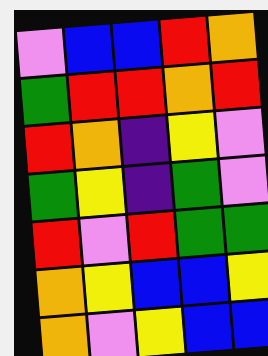[["violet", "blue", "blue", "red", "orange"], ["green", "red", "red", "orange", "red"], ["red", "orange", "indigo", "yellow", "violet"], ["green", "yellow", "indigo", "green", "violet"], ["red", "violet", "red", "green", "green"], ["orange", "yellow", "blue", "blue", "yellow"], ["orange", "violet", "yellow", "blue", "blue"]]